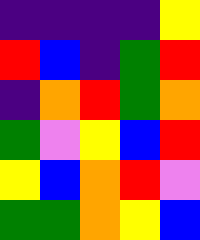[["indigo", "indigo", "indigo", "indigo", "yellow"], ["red", "blue", "indigo", "green", "red"], ["indigo", "orange", "red", "green", "orange"], ["green", "violet", "yellow", "blue", "red"], ["yellow", "blue", "orange", "red", "violet"], ["green", "green", "orange", "yellow", "blue"]]